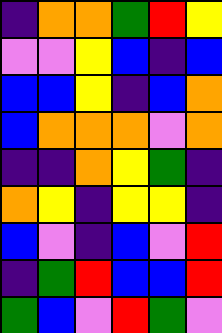[["indigo", "orange", "orange", "green", "red", "yellow"], ["violet", "violet", "yellow", "blue", "indigo", "blue"], ["blue", "blue", "yellow", "indigo", "blue", "orange"], ["blue", "orange", "orange", "orange", "violet", "orange"], ["indigo", "indigo", "orange", "yellow", "green", "indigo"], ["orange", "yellow", "indigo", "yellow", "yellow", "indigo"], ["blue", "violet", "indigo", "blue", "violet", "red"], ["indigo", "green", "red", "blue", "blue", "red"], ["green", "blue", "violet", "red", "green", "violet"]]